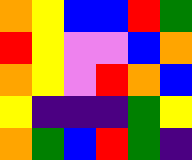[["orange", "yellow", "blue", "blue", "red", "green"], ["red", "yellow", "violet", "violet", "blue", "orange"], ["orange", "yellow", "violet", "red", "orange", "blue"], ["yellow", "indigo", "indigo", "indigo", "green", "yellow"], ["orange", "green", "blue", "red", "green", "indigo"]]